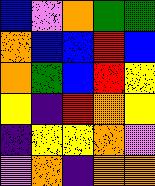[["blue", "violet", "orange", "green", "green"], ["orange", "blue", "blue", "red", "blue"], ["orange", "green", "blue", "red", "yellow"], ["yellow", "indigo", "red", "orange", "yellow"], ["indigo", "yellow", "yellow", "orange", "violet"], ["violet", "orange", "indigo", "orange", "orange"]]